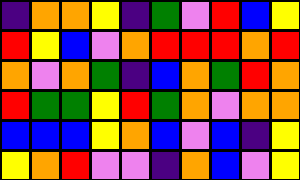[["indigo", "orange", "orange", "yellow", "indigo", "green", "violet", "red", "blue", "yellow"], ["red", "yellow", "blue", "violet", "orange", "red", "red", "red", "orange", "red"], ["orange", "violet", "orange", "green", "indigo", "blue", "orange", "green", "red", "orange"], ["red", "green", "green", "yellow", "red", "green", "orange", "violet", "orange", "orange"], ["blue", "blue", "blue", "yellow", "orange", "blue", "violet", "blue", "indigo", "yellow"], ["yellow", "orange", "red", "violet", "violet", "indigo", "orange", "blue", "violet", "yellow"]]